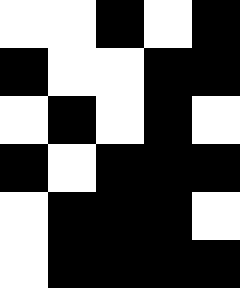[["white", "white", "black", "white", "black"], ["black", "white", "white", "black", "black"], ["white", "black", "white", "black", "white"], ["black", "white", "black", "black", "black"], ["white", "black", "black", "black", "white"], ["white", "black", "black", "black", "black"]]